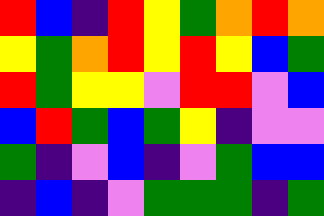[["red", "blue", "indigo", "red", "yellow", "green", "orange", "red", "orange"], ["yellow", "green", "orange", "red", "yellow", "red", "yellow", "blue", "green"], ["red", "green", "yellow", "yellow", "violet", "red", "red", "violet", "blue"], ["blue", "red", "green", "blue", "green", "yellow", "indigo", "violet", "violet"], ["green", "indigo", "violet", "blue", "indigo", "violet", "green", "blue", "blue"], ["indigo", "blue", "indigo", "violet", "green", "green", "green", "indigo", "green"]]